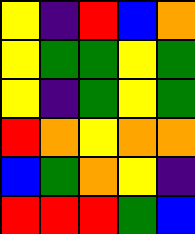[["yellow", "indigo", "red", "blue", "orange"], ["yellow", "green", "green", "yellow", "green"], ["yellow", "indigo", "green", "yellow", "green"], ["red", "orange", "yellow", "orange", "orange"], ["blue", "green", "orange", "yellow", "indigo"], ["red", "red", "red", "green", "blue"]]